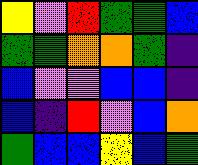[["yellow", "violet", "red", "green", "green", "blue"], ["green", "green", "orange", "orange", "green", "indigo"], ["blue", "violet", "violet", "blue", "blue", "indigo"], ["blue", "indigo", "red", "violet", "blue", "orange"], ["green", "blue", "blue", "yellow", "blue", "green"]]